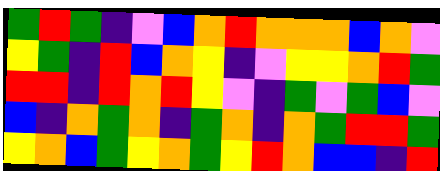[["green", "red", "green", "indigo", "violet", "blue", "orange", "red", "orange", "orange", "orange", "blue", "orange", "violet"], ["yellow", "green", "indigo", "red", "blue", "orange", "yellow", "indigo", "violet", "yellow", "yellow", "orange", "red", "green"], ["red", "red", "indigo", "red", "orange", "red", "yellow", "violet", "indigo", "green", "violet", "green", "blue", "violet"], ["blue", "indigo", "orange", "green", "orange", "indigo", "green", "orange", "indigo", "orange", "green", "red", "red", "green"], ["yellow", "orange", "blue", "green", "yellow", "orange", "green", "yellow", "red", "orange", "blue", "blue", "indigo", "red"]]